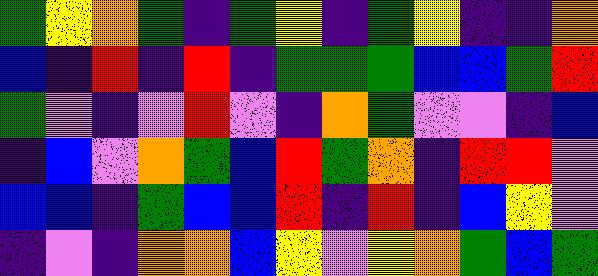[["green", "yellow", "orange", "green", "indigo", "green", "yellow", "indigo", "green", "yellow", "indigo", "indigo", "orange"], ["blue", "indigo", "red", "indigo", "red", "indigo", "green", "green", "green", "blue", "blue", "green", "red"], ["green", "violet", "indigo", "violet", "red", "violet", "indigo", "orange", "green", "violet", "violet", "indigo", "blue"], ["indigo", "blue", "violet", "orange", "green", "blue", "red", "green", "orange", "indigo", "red", "red", "violet"], ["blue", "blue", "indigo", "green", "blue", "blue", "red", "indigo", "red", "indigo", "blue", "yellow", "violet"], ["indigo", "violet", "indigo", "orange", "orange", "blue", "yellow", "violet", "yellow", "orange", "green", "blue", "green"]]